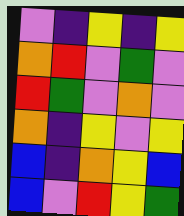[["violet", "indigo", "yellow", "indigo", "yellow"], ["orange", "red", "violet", "green", "violet"], ["red", "green", "violet", "orange", "violet"], ["orange", "indigo", "yellow", "violet", "yellow"], ["blue", "indigo", "orange", "yellow", "blue"], ["blue", "violet", "red", "yellow", "green"]]